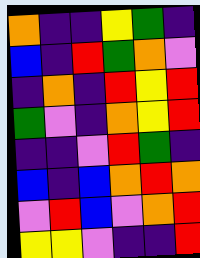[["orange", "indigo", "indigo", "yellow", "green", "indigo"], ["blue", "indigo", "red", "green", "orange", "violet"], ["indigo", "orange", "indigo", "red", "yellow", "red"], ["green", "violet", "indigo", "orange", "yellow", "red"], ["indigo", "indigo", "violet", "red", "green", "indigo"], ["blue", "indigo", "blue", "orange", "red", "orange"], ["violet", "red", "blue", "violet", "orange", "red"], ["yellow", "yellow", "violet", "indigo", "indigo", "red"]]